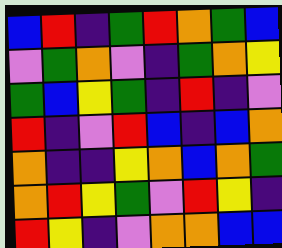[["blue", "red", "indigo", "green", "red", "orange", "green", "blue"], ["violet", "green", "orange", "violet", "indigo", "green", "orange", "yellow"], ["green", "blue", "yellow", "green", "indigo", "red", "indigo", "violet"], ["red", "indigo", "violet", "red", "blue", "indigo", "blue", "orange"], ["orange", "indigo", "indigo", "yellow", "orange", "blue", "orange", "green"], ["orange", "red", "yellow", "green", "violet", "red", "yellow", "indigo"], ["red", "yellow", "indigo", "violet", "orange", "orange", "blue", "blue"]]